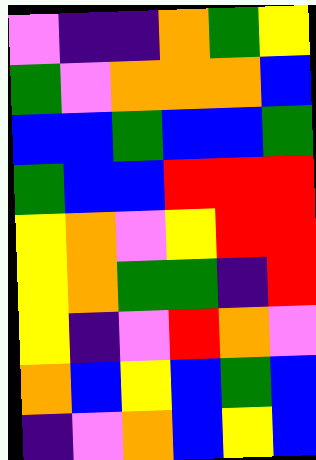[["violet", "indigo", "indigo", "orange", "green", "yellow"], ["green", "violet", "orange", "orange", "orange", "blue"], ["blue", "blue", "green", "blue", "blue", "green"], ["green", "blue", "blue", "red", "red", "red"], ["yellow", "orange", "violet", "yellow", "red", "red"], ["yellow", "orange", "green", "green", "indigo", "red"], ["yellow", "indigo", "violet", "red", "orange", "violet"], ["orange", "blue", "yellow", "blue", "green", "blue"], ["indigo", "violet", "orange", "blue", "yellow", "blue"]]